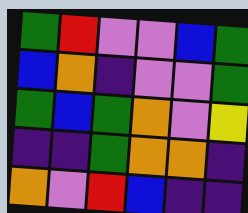[["green", "red", "violet", "violet", "blue", "green"], ["blue", "orange", "indigo", "violet", "violet", "green"], ["green", "blue", "green", "orange", "violet", "yellow"], ["indigo", "indigo", "green", "orange", "orange", "indigo"], ["orange", "violet", "red", "blue", "indigo", "indigo"]]